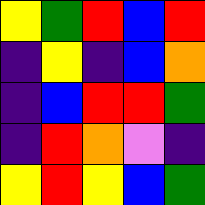[["yellow", "green", "red", "blue", "red"], ["indigo", "yellow", "indigo", "blue", "orange"], ["indigo", "blue", "red", "red", "green"], ["indigo", "red", "orange", "violet", "indigo"], ["yellow", "red", "yellow", "blue", "green"]]